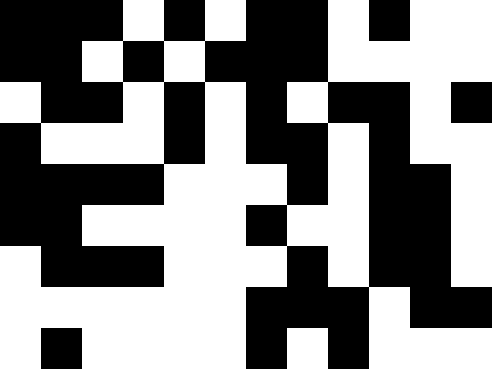[["black", "black", "black", "white", "black", "white", "black", "black", "white", "black", "white", "white"], ["black", "black", "white", "black", "white", "black", "black", "black", "white", "white", "white", "white"], ["white", "black", "black", "white", "black", "white", "black", "white", "black", "black", "white", "black"], ["black", "white", "white", "white", "black", "white", "black", "black", "white", "black", "white", "white"], ["black", "black", "black", "black", "white", "white", "white", "black", "white", "black", "black", "white"], ["black", "black", "white", "white", "white", "white", "black", "white", "white", "black", "black", "white"], ["white", "black", "black", "black", "white", "white", "white", "black", "white", "black", "black", "white"], ["white", "white", "white", "white", "white", "white", "black", "black", "black", "white", "black", "black"], ["white", "black", "white", "white", "white", "white", "black", "white", "black", "white", "white", "white"]]